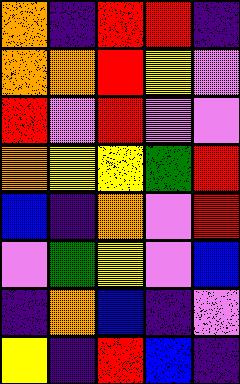[["orange", "indigo", "red", "red", "indigo"], ["orange", "orange", "red", "yellow", "violet"], ["red", "violet", "red", "violet", "violet"], ["orange", "yellow", "yellow", "green", "red"], ["blue", "indigo", "orange", "violet", "red"], ["violet", "green", "yellow", "violet", "blue"], ["indigo", "orange", "blue", "indigo", "violet"], ["yellow", "indigo", "red", "blue", "indigo"]]